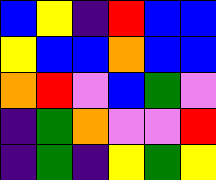[["blue", "yellow", "indigo", "red", "blue", "blue"], ["yellow", "blue", "blue", "orange", "blue", "blue"], ["orange", "red", "violet", "blue", "green", "violet"], ["indigo", "green", "orange", "violet", "violet", "red"], ["indigo", "green", "indigo", "yellow", "green", "yellow"]]